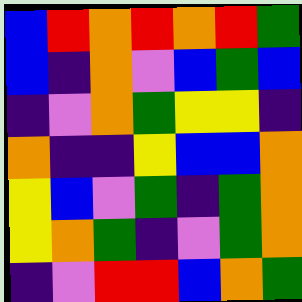[["blue", "red", "orange", "red", "orange", "red", "green"], ["blue", "indigo", "orange", "violet", "blue", "green", "blue"], ["indigo", "violet", "orange", "green", "yellow", "yellow", "indigo"], ["orange", "indigo", "indigo", "yellow", "blue", "blue", "orange"], ["yellow", "blue", "violet", "green", "indigo", "green", "orange"], ["yellow", "orange", "green", "indigo", "violet", "green", "orange"], ["indigo", "violet", "red", "red", "blue", "orange", "green"]]